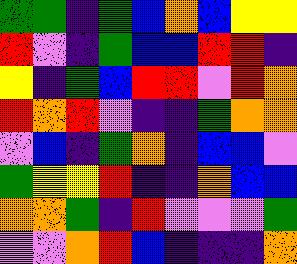[["green", "green", "indigo", "green", "blue", "orange", "blue", "yellow", "yellow"], ["red", "violet", "indigo", "green", "blue", "blue", "red", "red", "indigo"], ["yellow", "indigo", "green", "blue", "red", "red", "violet", "red", "orange"], ["red", "orange", "red", "violet", "indigo", "indigo", "green", "orange", "orange"], ["violet", "blue", "indigo", "green", "orange", "indigo", "blue", "blue", "violet"], ["green", "yellow", "yellow", "red", "indigo", "indigo", "orange", "blue", "blue"], ["orange", "orange", "green", "indigo", "red", "violet", "violet", "violet", "green"], ["violet", "violet", "orange", "red", "blue", "indigo", "indigo", "indigo", "orange"]]